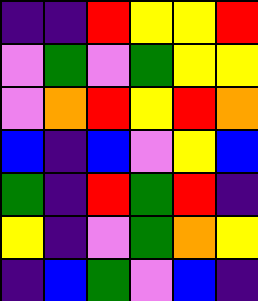[["indigo", "indigo", "red", "yellow", "yellow", "red"], ["violet", "green", "violet", "green", "yellow", "yellow"], ["violet", "orange", "red", "yellow", "red", "orange"], ["blue", "indigo", "blue", "violet", "yellow", "blue"], ["green", "indigo", "red", "green", "red", "indigo"], ["yellow", "indigo", "violet", "green", "orange", "yellow"], ["indigo", "blue", "green", "violet", "blue", "indigo"]]